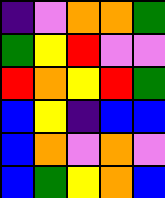[["indigo", "violet", "orange", "orange", "green"], ["green", "yellow", "red", "violet", "violet"], ["red", "orange", "yellow", "red", "green"], ["blue", "yellow", "indigo", "blue", "blue"], ["blue", "orange", "violet", "orange", "violet"], ["blue", "green", "yellow", "orange", "blue"]]